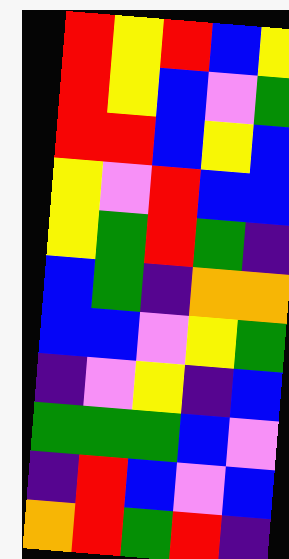[["red", "yellow", "red", "blue", "yellow"], ["red", "yellow", "blue", "violet", "green"], ["red", "red", "blue", "yellow", "blue"], ["yellow", "violet", "red", "blue", "blue"], ["yellow", "green", "red", "green", "indigo"], ["blue", "green", "indigo", "orange", "orange"], ["blue", "blue", "violet", "yellow", "green"], ["indigo", "violet", "yellow", "indigo", "blue"], ["green", "green", "green", "blue", "violet"], ["indigo", "red", "blue", "violet", "blue"], ["orange", "red", "green", "red", "indigo"]]